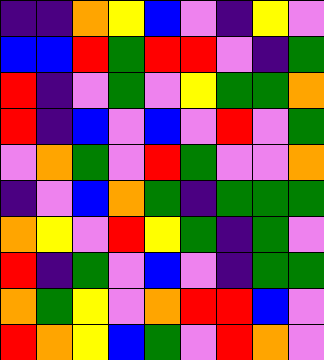[["indigo", "indigo", "orange", "yellow", "blue", "violet", "indigo", "yellow", "violet"], ["blue", "blue", "red", "green", "red", "red", "violet", "indigo", "green"], ["red", "indigo", "violet", "green", "violet", "yellow", "green", "green", "orange"], ["red", "indigo", "blue", "violet", "blue", "violet", "red", "violet", "green"], ["violet", "orange", "green", "violet", "red", "green", "violet", "violet", "orange"], ["indigo", "violet", "blue", "orange", "green", "indigo", "green", "green", "green"], ["orange", "yellow", "violet", "red", "yellow", "green", "indigo", "green", "violet"], ["red", "indigo", "green", "violet", "blue", "violet", "indigo", "green", "green"], ["orange", "green", "yellow", "violet", "orange", "red", "red", "blue", "violet"], ["red", "orange", "yellow", "blue", "green", "violet", "red", "orange", "violet"]]